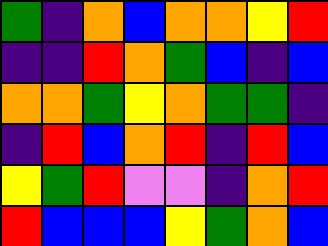[["green", "indigo", "orange", "blue", "orange", "orange", "yellow", "red"], ["indigo", "indigo", "red", "orange", "green", "blue", "indigo", "blue"], ["orange", "orange", "green", "yellow", "orange", "green", "green", "indigo"], ["indigo", "red", "blue", "orange", "red", "indigo", "red", "blue"], ["yellow", "green", "red", "violet", "violet", "indigo", "orange", "red"], ["red", "blue", "blue", "blue", "yellow", "green", "orange", "blue"]]